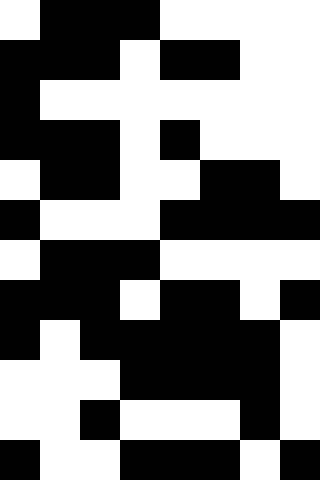[["white", "black", "black", "black", "white", "white", "white", "white"], ["black", "black", "black", "white", "black", "black", "white", "white"], ["black", "white", "white", "white", "white", "white", "white", "white"], ["black", "black", "black", "white", "black", "white", "white", "white"], ["white", "black", "black", "white", "white", "black", "black", "white"], ["black", "white", "white", "white", "black", "black", "black", "black"], ["white", "black", "black", "black", "white", "white", "white", "white"], ["black", "black", "black", "white", "black", "black", "white", "black"], ["black", "white", "black", "black", "black", "black", "black", "white"], ["white", "white", "white", "black", "black", "black", "black", "white"], ["white", "white", "black", "white", "white", "white", "black", "white"], ["black", "white", "white", "black", "black", "black", "white", "black"]]